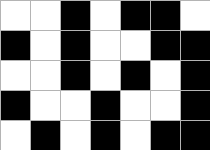[["white", "white", "black", "white", "black", "black", "white"], ["black", "white", "black", "white", "white", "black", "black"], ["white", "white", "black", "white", "black", "white", "black"], ["black", "white", "white", "black", "white", "white", "black"], ["white", "black", "white", "black", "white", "black", "black"]]